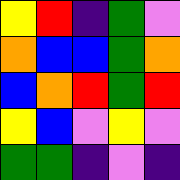[["yellow", "red", "indigo", "green", "violet"], ["orange", "blue", "blue", "green", "orange"], ["blue", "orange", "red", "green", "red"], ["yellow", "blue", "violet", "yellow", "violet"], ["green", "green", "indigo", "violet", "indigo"]]